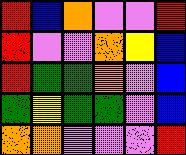[["red", "blue", "orange", "violet", "violet", "red"], ["red", "violet", "violet", "orange", "yellow", "blue"], ["red", "green", "green", "orange", "violet", "blue"], ["green", "yellow", "green", "green", "violet", "blue"], ["orange", "orange", "violet", "violet", "violet", "red"]]